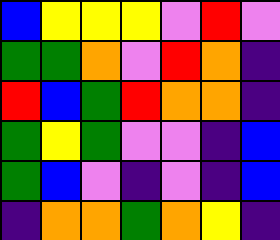[["blue", "yellow", "yellow", "yellow", "violet", "red", "violet"], ["green", "green", "orange", "violet", "red", "orange", "indigo"], ["red", "blue", "green", "red", "orange", "orange", "indigo"], ["green", "yellow", "green", "violet", "violet", "indigo", "blue"], ["green", "blue", "violet", "indigo", "violet", "indigo", "blue"], ["indigo", "orange", "orange", "green", "orange", "yellow", "indigo"]]